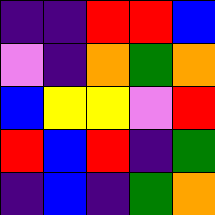[["indigo", "indigo", "red", "red", "blue"], ["violet", "indigo", "orange", "green", "orange"], ["blue", "yellow", "yellow", "violet", "red"], ["red", "blue", "red", "indigo", "green"], ["indigo", "blue", "indigo", "green", "orange"]]